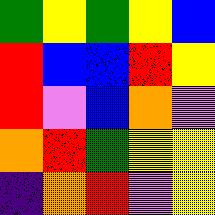[["green", "yellow", "green", "yellow", "blue"], ["red", "blue", "blue", "red", "yellow"], ["red", "violet", "blue", "orange", "violet"], ["orange", "red", "green", "yellow", "yellow"], ["indigo", "orange", "red", "violet", "yellow"]]